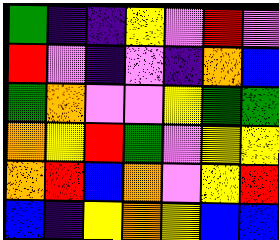[["green", "indigo", "indigo", "yellow", "violet", "red", "violet"], ["red", "violet", "indigo", "violet", "indigo", "orange", "blue"], ["green", "orange", "violet", "violet", "yellow", "green", "green"], ["orange", "yellow", "red", "green", "violet", "yellow", "yellow"], ["orange", "red", "blue", "orange", "violet", "yellow", "red"], ["blue", "indigo", "yellow", "orange", "yellow", "blue", "blue"]]